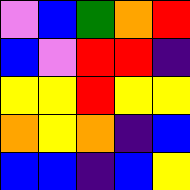[["violet", "blue", "green", "orange", "red"], ["blue", "violet", "red", "red", "indigo"], ["yellow", "yellow", "red", "yellow", "yellow"], ["orange", "yellow", "orange", "indigo", "blue"], ["blue", "blue", "indigo", "blue", "yellow"]]